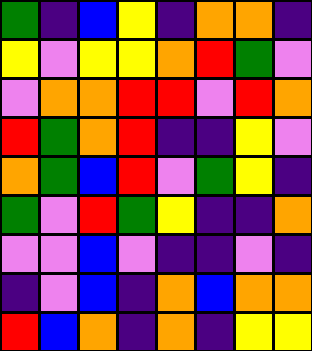[["green", "indigo", "blue", "yellow", "indigo", "orange", "orange", "indigo"], ["yellow", "violet", "yellow", "yellow", "orange", "red", "green", "violet"], ["violet", "orange", "orange", "red", "red", "violet", "red", "orange"], ["red", "green", "orange", "red", "indigo", "indigo", "yellow", "violet"], ["orange", "green", "blue", "red", "violet", "green", "yellow", "indigo"], ["green", "violet", "red", "green", "yellow", "indigo", "indigo", "orange"], ["violet", "violet", "blue", "violet", "indigo", "indigo", "violet", "indigo"], ["indigo", "violet", "blue", "indigo", "orange", "blue", "orange", "orange"], ["red", "blue", "orange", "indigo", "orange", "indigo", "yellow", "yellow"]]